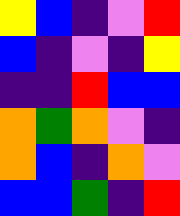[["yellow", "blue", "indigo", "violet", "red"], ["blue", "indigo", "violet", "indigo", "yellow"], ["indigo", "indigo", "red", "blue", "blue"], ["orange", "green", "orange", "violet", "indigo"], ["orange", "blue", "indigo", "orange", "violet"], ["blue", "blue", "green", "indigo", "red"]]